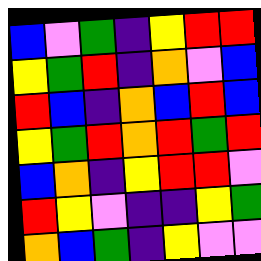[["blue", "violet", "green", "indigo", "yellow", "red", "red"], ["yellow", "green", "red", "indigo", "orange", "violet", "blue"], ["red", "blue", "indigo", "orange", "blue", "red", "blue"], ["yellow", "green", "red", "orange", "red", "green", "red"], ["blue", "orange", "indigo", "yellow", "red", "red", "violet"], ["red", "yellow", "violet", "indigo", "indigo", "yellow", "green"], ["orange", "blue", "green", "indigo", "yellow", "violet", "violet"]]